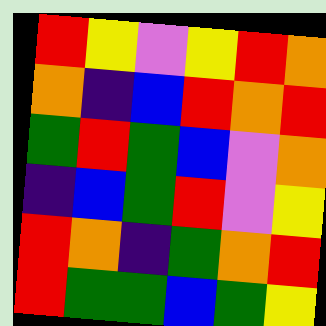[["red", "yellow", "violet", "yellow", "red", "orange"], ["orange", "indigo", "blue", "red", "orange", "red"], ["green", "red", "green", "blue", "violet", "orange"], ["indigo", "blue", "green", "red", "violet", "yellow"], ["red", "orange", "indigo", "green", "orange", "red"], ["red", "green", "green", "blue", "green", "yellow"]]